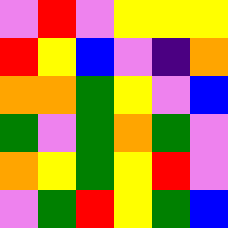[["violet", "red", "violet", "yellow", "yellow", "yellow"], ["red", "yellow", "blue", "violet", "indigo", "orange"], ["orange", "orange", "green", "yellow", "violet", "blue"], ["green", "violet", "green", "orange", "green", "violet"], ["orange", "yellow", "green", "yellow", "red", "violet"], ["violet", "green", "red", "yellow", "green", "blue"]]